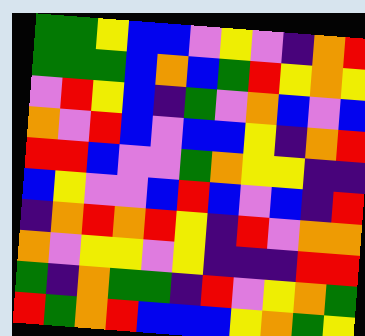[["green", "green", "yellow", "blue", "blue", "violet", "yellow", "violet", "indigo", "orange", "red"], ["green", "green", "green", "blue", "orange", "blue", "green", "red", "yellow", "orange", "yellow"], ["violet", "red", "yellow", "blue", "indigo", "green", "violet", "orange", "blue", "violet", "blue"], ["orange", "violet", "red", "blue", "violet", "blue", "blue", "yellow", "indigo", "orange", "red"], ["red", "red", "blue", "violet", "violet", "green", "orange", "yellow", "yellow", "indigo", "indigo"], ["blue", "yellow", "violet", "violet", "blue", "red", "blue", "violet", "blue", "indigo", "red"], ["indigo", "orange", "red", "orange", "red", "yellow", "indigo", "red", "violet", "orange", "orange"], ["orange", "violet", "yellow", "yellow", "violet", "yellow", "indigo", "indigo", "indigo", "red", "red"], ["green", "indigo", "orange", "green", "green", "indigo", "red", "violet", "yellow", "orange", "green"], ["red", "green", "orange", "red", "blue", "blue", "blue", "yellow", "orange", "green", "yellow"]]